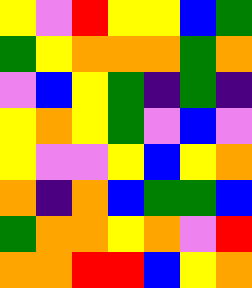[["yellow", "violet", "red", "yellow", "yellow", "blue", "green"], ["green", "yellow", "orange", "orange", "orange", "green", "orange"], ["violet", "blue", "yellow", "green", "indigo", "green", "indigo"], ["yellow", "orange", "yellow", "green", "violet", "blue", "violet"], ["yellow", "violet", "violet", "yellow", "blue", "yellow", "orange"], ["orange", "indigo", "orange", "blue", "green", "green", "blue"], ["green", "orange", "orange", "yellow", "orange", "violet", "red"], ["orange", "orange", "red", "red", "blue", "yellow", "orange"]]